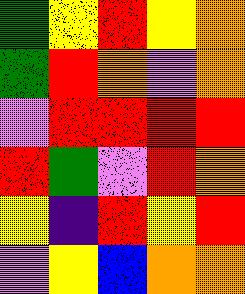[["green", "yellow", "red", "yellow", "orange"], ["green", "red", "orange", "violet", "orange"], ["violet", "red", "red", "red", "red"], ["red", "green", "violet", "red", "orange"], ["yellow", "indigo", "red", "yellow", "red"], ["violet", "yellow", "blue", "orange", "orange"]]